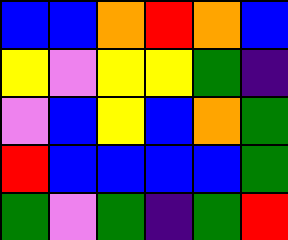[["blue", "blue", "orange", "red", "orange", "blue"], ["yellow", "violet", "yellow", "yellow", "green", "indigo"], ["violet", "blue", "yellow", "blue", "orange", "green"], ["red", "blue", "blue", "blue", "blue", "green"], ["green", "violet", "green", "indigo", "green", "red"]]